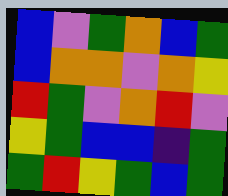[["blue", "violet", "green", "orange", "blue", "green"], ["blue", "orange", "orange", "violet", "orange", "yellow"], ["red", "green", "violet", "orange", "red", "violet"], ["yellow", "green", "blue", "blue", "indigo", "green"], ["green", "red", "yellow", "green", "blue", "green"]]